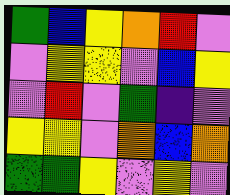[["green", "blue", "yellow", "orange", "red", "violet"], ["violet", "yellow", "yellow", "violet", "blue", "yellow"], ["violet", "red", "violet", "green", "indigo", "violet"], ["yellow", "yellow", "violet", "orange", "blue", "orange"], ["green", "green", "yellow", "violet", "yellow", "violet"]]